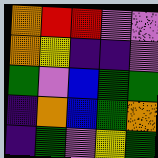[["orange", "red", "red", "violet", "violet"], ["orange", "yellow", "indigo", "indigo", "violet"], ["green", "violet", "blue", "green", "green"], ["indigo", "orange", "blue", "green", "orange"], ["indigo", "green", "violet", "yellow", "green"]]